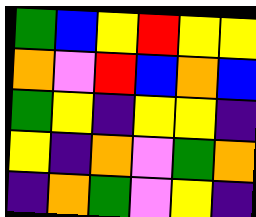[["green", "blue", "yellow", "red", "yellow", "yellow"], ["orange", "violet", "red", "blue", "orange", "blue"], ["green", "yellow", "indigo", "yellow", "yellow", "indigo"], ["yellow", "indigo", "orange", "violet", "green", "orange"], ["indigo", "orange", "green", "violet", "yellow", "indigo"]]